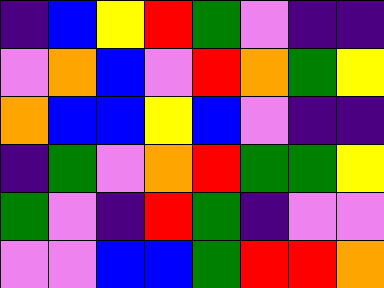[["indigo", "blue", "yellow", "red", "green", "violet", "indigo", "indigo"], ["violet", "orange", "blue", "violet", "red", "orange", "green", "yellow"], ["orange", "blue", "blue", "yellow", "blue", "violet", "indigo", "indigo"], ["indigo", "green", "violet", "orange", "red", "green", "green", "yellow"], ["green", "violet", "indigo", "red", "green", "indigo", "violet", "violet"], ["violet", "violet", "blue", "blue", "green", "red", "red", "orange"]]